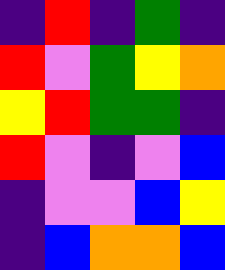[["indigo", "red", "indigo", "green", "indigo"], ["red", "violet", "green", "yellow", "orange"], ["yellow", "red", "green", "green", "indigo"], ["red", "violet", "indigo", "violet", "blue"], ["indigo", "violet", "violet", "blue", "yellow"], ["indigo", "blue", "orange", "orange", "blue"]]